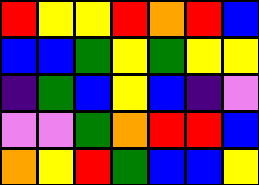[["red", "yellow", "yellow", "red", "orange", "red", "blue"], ["blue", "blue", "green", "yellow", "green", "yellow", "yellow"], ["indigo", "green", "blue", "yellow", "blue", "indigo", "violet"], ["violet", "violet", "green", "orange", "red", "red", "blue"], ["orange", "yellow", "red", "green", "blue", "blue", "yellow"]]